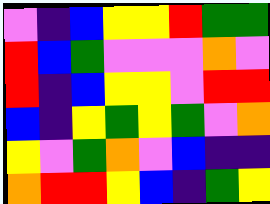[["violet", "indigo", "blue", "yellow", "yellow", "red", "green", "green"], ["red", "blue", "green", "violet", "violet", "violet", "orange", "violet"], ["red", "indigo", "blue", "yellow", "yellow", "violet", "red", "red"], ["blue", "indigo", "yellow", "green", "yellow", "green", "violet", "orange"], ["yellow", "violet", "green", "orange", "violet", "blue", "indigo", "indigo"], ["orange", "red", "red", "yellow", "blue", "indigo", "green", "yellow"]]